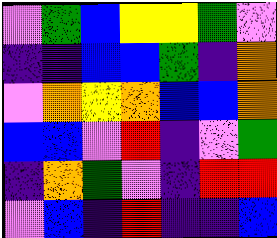[["violet", "green", "blue", "yellow", "yellow", "green", "violet"], ["indigo", "indigo", "blue", "blue", "green", "indigo", "orange"], ["violet", "orange", "yellow", "orange", "blue", "blue", "orange"], ["blue", "blue", "violet", "red", "indigo", "violet", "green"], ["indigo", "orange", "green", "violet", "indigo", "red", "red"], ["violet", "blue", "indigo", "red", "indigo", "indigo", "blue"]]